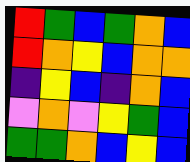[["red", "green", "blue", "green", "orange", "blue"], ["red", "orange", "yellow", "blue", "orange", "orange"], ["indigo", "yellow", "blue", "indigo", "orange", "blue"], ["violet", "orange", "violet", "yellow", "green", "blue"], ["green", "green", "orange", "blue", "yellow", "blue"]]